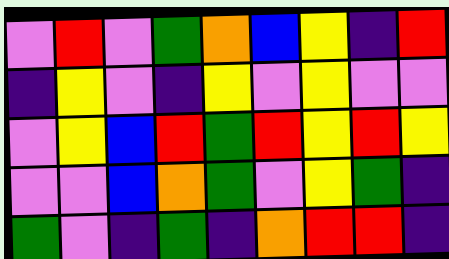[["violet", "red", "violet", "green", "orange", "blue", "yellow", "indigo", "red"], ["indigo", "yellow", "violet", "indigo", "yellow", "violet", "yellow", "violet", "violet"], ["violet", "yellow", "blue", "red", "green", "red", "yellow", "red", "yellow"], ["violet", "violet", "blue", "orange", "green", "violet", "yellow", "green", "indigo"], ["green", "violet", "indigo", "green", "indigo", "orange", "red", "red", "indigo"]]